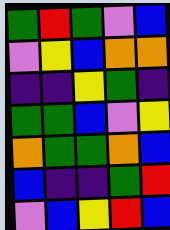[["green", "red", "green", "violet", "blue"], ["violet", "yellow", "blue", "orange", "orange"], ["indigo", "indigo", "yellow", "green", "indigo"], ["green", "green", "blue", "violet", "yellow"], ["orange", "green", "green", "orange", "blue"], ["blue", "indigo", "indigo", "green", "red"], ["violet", "blue", "yellow", "red", "blue"]]